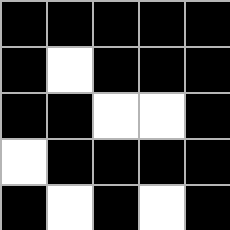[["black", "black", "black", "black", "black"], ["black", "white", "black", "black", "black"], ["black", "black", "white", "white", "black"], ["white", "black", "black", "black", "black"], ["black", "white", "black", "white", "black"]]